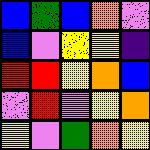[["blue", "green", "blue", "orange", "violet"], ["blue", "violet", "yellow", "yellow", "indigo"], ["red", "red", "yellow", "orange", "blue"], ["violet", "red", "violet", "yellow", "orange"], ["yellow", "violet", "green", "orange", "yellow"]]